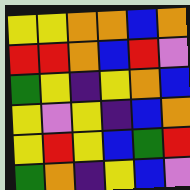[["yellow", "yellow", "orange", "orange", "blue", "orange"], ["red", "red", "orange", "blue", "red", "violet"], ["green", "yellow", "indigo", "yellow", "orange", "blue"], ["yellow", "violet", "yellow", "indigo", "blue", "orange"], ["yellow", "red", "yellow", "blue", "green", "red"], ["green", "orange", "indigo", "yellow", "blue", "violet"]]